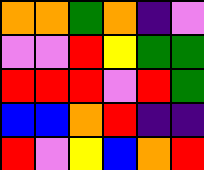[["orange", "orange", "green", "orange", "indigo", "violet"], ["violet", "violet", "red", "yellow", "green", "green"], ["red", "red", "red", "violet", "red", "green"], ["blue", "blue", "orange", "red", "indigo", "indigo"], ["red", "violet", "yellow", "blue", "orange", "red"]]